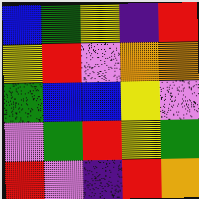[["blue", "green", "yellow", "indigo", "red"], ["yellow", "red", "violet", "orange", "orange"], ["green", "blue", "blue", "yellow", "violet"], ["violet", "green", "red", "yellow", "green"], ["red", "violet", "indigo", "red", "orange"]]